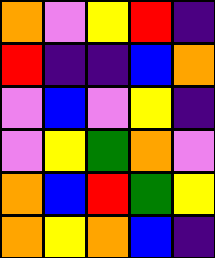[["orange", "violet", "yellow", "red", "indigo"], ["red", "indigo", "indigo", "blue", "orange"], ["violet", "blue", "violet", "yellow", "indigo"], ["violet", "yellow", "green", "orange", "violet"], ["orange", "blue", "red", "green", "yellow"], ["orange", "yellow", "orange", "blue", "indigo"]]